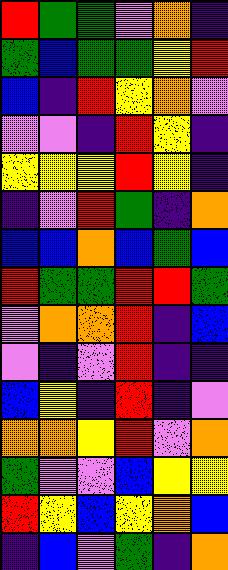[["red", "green", "green", "violet", "orange", "indigo"], ["green", "blue", "green", "green", "yellow", "red"], ["blue", "indigo", "red", "yellow", "orange", "violet"], ["violet", "violet", "indigo", "red", "yellow", "indigo"], ["yellow", "yellow", "yellow", "red", "yellow", "indigo"], ["indigo", "violet", "red", "green", "indigo", "orange"], ["blue", "blue", "orange", "blue", "green", "blue"], ["red", "green", "green", "red", "red", "green"], ["violet", "orange", "orange", "red", "indigo", "blue"], ["violet", "indigo", "violet", "red", "indigo", "indigo"], ["blue", "yellow", "indigo", "red", "indigo", "violet"], ["orange", "orange", "yellow", "red", "violet", "orange"], ["green", "violet", "violet", "blue", "yellow", "yellow"], ["red", "yellow", "blue", "yellow", "orange", "blue"], ["indigo", "blue", "violet", "green", "indigo", "orange"]]